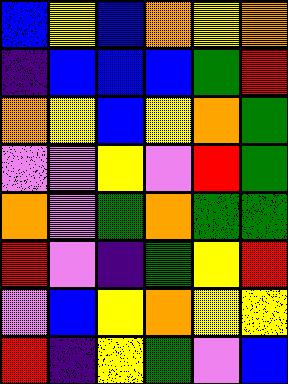[["blue", "yellow", "blue", "orange", "yellow", "orange"], ["indigo", "blue", "blue", "blue", "green", "red"], ["orange", "yellow", "blue", "yellow", "orange", "green"], ["violet", "violet", "yellow", "violet", "red", "green"], ["orange", "violet", "green", "orange", "green", "green"], ["red", "violet", "indigo", "green", "yellow", "red"], ["violet", "blue", "yellow", "orange", "yellow", "yellow"], ["red", "indigo", "yellow", "green", "violet", "blue"]]